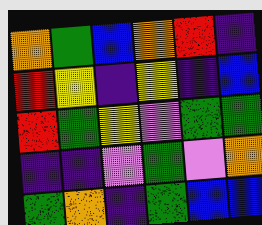[["orange", "green", "blue", "orange", "red", "indigo"], ["red", "yellow", "indigo", "yellow", "indigo", "blue"], ["red", "green", "yellow", "violet", "green", "green"], ["indigo", "indigo", "violet", "green", "violet", "orange"], ["green", "orange", "indigo", "green", "blue", "blue"]]